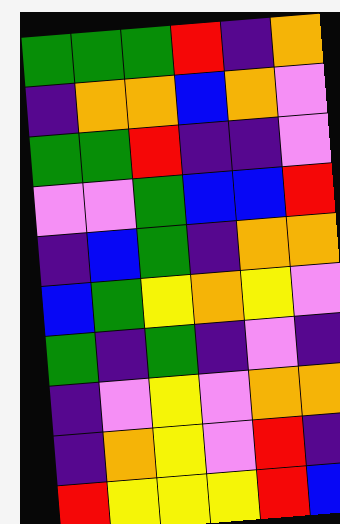[["green", "green", "green", "red", "indigo", "orange"], ["indigo", "orange", "orange", "blue", "orange", "violet"], ["green", "green", "red", "indigo", "indigo", "violet"], ["violet", "violet", "green", "blue", "blue", "red"], ["indigo", "blue", "green", "indigo", "orange", "orange"], ["blue", "green", "yellow", "orange", "yellow", "violet"], ["green", "indigo", "green", "indigo", "violet", "indigo"], ["indigo", "violet", "yellow", "violet", "orange", "orange"], ["indigo", "orange", "yellow", "violet", "red", "indigo"], ["red", "yellow", "yellow", "yellow", "red", "blue"]]